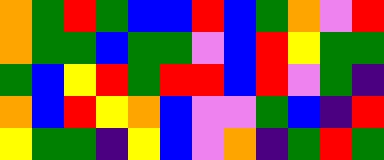[["orange", "green", "red", "green", "blue", "blue", "red", "blue", "green", "orange", "violet", "red"], ["orange", "green", "green", "blue", "green", "green", "violet", "blue", "red", "yellow", "green", "green"], ["green", "blue", "yellow", "red", "green", "red", "red", "blue", "red", "violet", "green", "indigo"], ["orange", "blue", "red", "yellow", "orange", "blue", "violet", "violet", "green", "blue", "indigo", "red"], ["yellow", "green", "green", "indigo", "yellow", "blue", "violet", "orange", "indigo", "green", "red", "green"]]